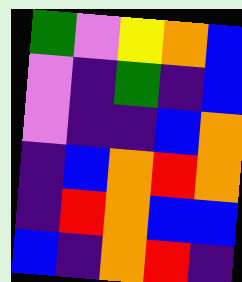[["green", "violet", "yellow", "orange", "blue"], ["violet", "indigo", "green", "indigo", "blue"], ["violet", "indigo", "indigo", "blue", "orange"], ["indigo", "blue", "orange", "red", "orange"], ["indigo", "red", "orange", "blue", "blue"], ["blue", "indigo", "orange", "red", "indigo"]]